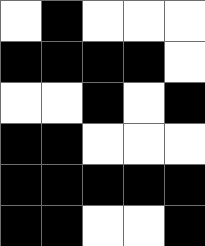[["white", "black", "white", "white", "white"], ["black", "black", "black", "black", "white"], ["white", "white", "black", "white", "black"], ["black", "black", "white", "white", "white"], ["black", "black", "black", "black", "black"], ["black", "black", "white", "white", "black"]]